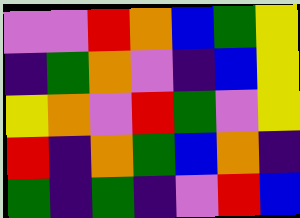[["violet", "violet", "red", "orange", "blue", "green", "yellow"], ["indigo", "green", "orange", "violet", "indigo", "blue", "yellow"], ["yellow", "orange", "violet", "red", "green", "violet", "yellow"], ["red", "indigo", "orange", "green", "blue", "orange", "indigo"], ["green", "indigo", "green", "indigo", "violet", "red", "blue"]]